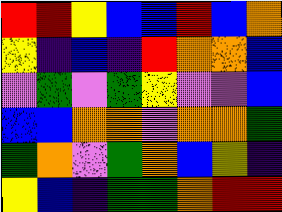[["red", "red", "yellow", "blue", "blue", "red", "blue", "orange"], ["yellow", "indigo", "blue", "indigo", "red", "orange", "orange", "blue"], ["violet", "green", "violet", "green", "yellow", "violet", "violet", "blue"], ["blue", "blue", "orange", "orange", "violet", "orange", "orange", "green"], ["green", "orange", "violet", "green", "orange", "blue", "yellow", "indigo"], ["yellow", "blue", "indigo", "green", "green", "orange", "red", "red"]]